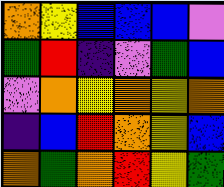[["orange", "yellow", "blue", "blue", "blue", "violet"], ["green", "red", "indigo", "violet", "green", "blue"], ["violet", "orange", "yellow", "orange", "yellow", "orange"], ["indigo", "blue", "red", "orange", "yellow", "blue"], ["orange", "green", "orange", "red", "yellow", "green"]]